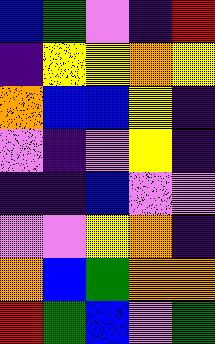[["blue", "green", "violet", "indigo", "red"], ["indigo", "yellow", "yellow", "orange", "yellow"], ["orange", "blue", "blue", "yellow", "indigo"], ["violet", "indigo", "violet", "yellow", "indigo"], ["indigo", "indigo", "blue", "violet", "violet"], ["violet", "violet", "yellow", "orange", "indigo"], ["orange", "blue", "green", "orange", "orange"], ["red", "green", "blue", "violet", "green"]]